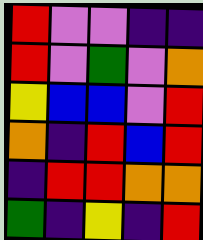[["red", "violet", "violet", "indigo", "indigo"], ["red", "violet", "green", "violet", "orange"], ["yellow", "blue", "blue", "violet", "red"], ["orange", "indigo", "red", "blue", "red"], ["indigo", "red", "red", "orange", "orange"], ["green", "indigo", "yellow", "indigo", "red"]]